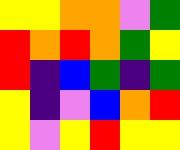[["yellow", "yellow", "orange", "orange", "violet", "green"], ["red", "orange", "red", "orange", "green", "yellow"], ["red", "indigo", "blue", "green", "indigo", "green"], ["yellow", "indigo", "violet", "blue", "orange", "red"], ["yellow", "violet", "yellow", "red", "yellow", "yellow"]]